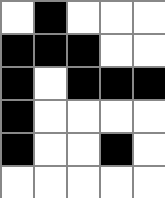[["white", "black", "white", "white", "white"], ["black", "black", "black", "white", "white"], ["black", "white", "black", "black", "black"], ["black", "white", "white", "white", "white"], ["black", "white", "white", "black", "white"], ["white", "white", "white", "white", "white"]]